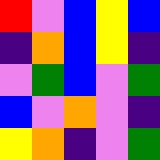[["red", "violet", "blue", "yellow", "blue"], ["indigo", "orange", "blue", "yellow", "indigo"], ["violet", "green", "blue", "violet", "green"], ["blue", "violet", "orange", "violet", "indigo"], ["yellow", "orange", "indigo", "violet", "green"]]